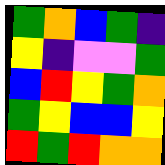[["green", "orange", "blue", "green", "indigo"], ["yellow", "indigo", "violet", "violet", "green"], ["blue", "red", "yellow", "green", "orange"], ["green", "yellow", "blue", "blue", "yellow"], ["red", "green", "red", "orange", "orange"]]